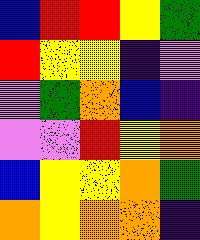[["blue", "red", "red", "yellow", "green"], ["red", "yellow", "yellow", "indigo", "violet"], ["violet", "green", "orange", "blue", "indigo"], ["violet", "violet", "red", "yellow", "orange"], ["blue", "yellow", "yellow", "orange", "green"], ["orange", "yellow", "orange", "orange", "indigo"]]